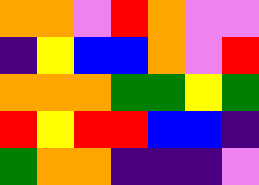[["orange", "orange", "violet", "red", "orange", "violet", "violet"], ["indigo", "yellow", "blue", "blue", "orange", "violet", "red"], ["orange", "orange", "orange", "green", "green", "yellow", "green"], ["red", "yellow", "red", "red", "blue", "blue", "indigo"], ["green", "orange", "orange", "indigo", "indigo", "indigo", "violet"]]